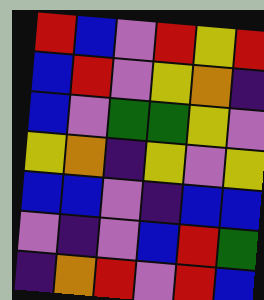[["red", "blue", "violet", "red", "yellow", "red"], ["blue", "red", "violet", "yellow", "orange", "indigo"], ["blue", "violet", "green", "green", "yellow", "violet"], ["yellow", "orange", "indigo", "yellow", "violet", "yellow"], ["blue", "blue", "violet", "indigo", "blue", "blue"], ["violet", "indigo", "violet", "blue", "red", "green"], ["indigo", "orange", "red", "violet", "red", "blue"]]